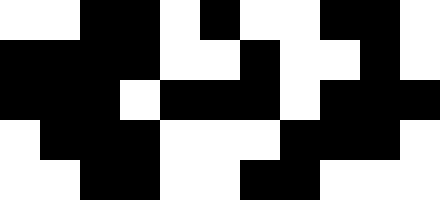[["white", "white", "black", "black", "white", "black", "white", "white", "black", "black", "white"], ["black", "black", "black", "black", "white", "white", "black", "white", "white", "black", "white"], ["black", "black", "black", "white", "black", "black", "black", "white", "black", "black", "black"], ["white", "black", "black", "black", "white", "white", "white", "black", "black", "black", "white"], ["white", "white", "black", "black", "white", "white", "black", "black", "white", "white", "white"]]